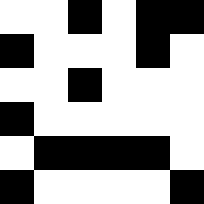[["white", "white", "black", "white", "black", "black"], ["black", "white", "white", "white", "black", "white"], ["white", "white", "black", "white", "white", "white"], ["black", "white", "white", "white", "white", "white"], ["white", "black", "black", "black", "black", "white"], ["black", "white", "white", "white", "white", "black"]]